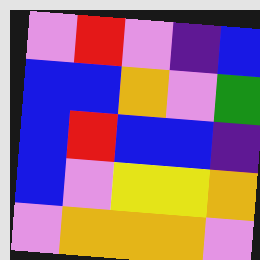[["violet", "red", "violet", "indigo", "blue"], ["blue", "blue", "orange", "violet", "green"], ["blue", "red", "blue", "blue", "indigo"], ["blue", "violet", "yellow", "yellow", "orange"], ["violet", "orange", "orange", "orange", "violet"]]